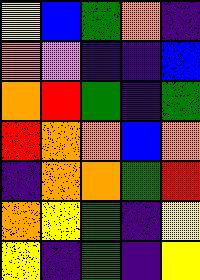[["yellow", "blue", "green", "orange", "indigo"], ["orange", "violet", "indigo", "indigo", "blue"], ["orange", "red", "green", "indigo", "green"], ["red", "orange", "orange", "blue", "orange"], ["indigo", "orange", "orange", "green", "red"], ["orange", "yellow", "green", "indigo", "yellow"], ["yellow", "indigo", "green", "indigo", "yellow"]]